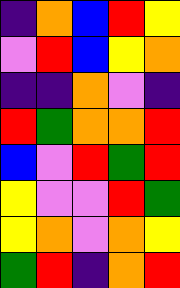[["indigo", "orange", "blue", "red", "yellow"], ["violet", "red", "blue", "yellow", "orange"], ["indigo", "indigo", "orange", "violet", "indigo"], ["red", "green", "orange", "orange", "red"], ["blue", "violet", "red", "green", "red"], ["yellow", "violet", "violet", "red", "green"], ["yellow", "orange", "violet", "orange", "yellow"], ["green", "red", "indigo", "orange", "red"]]